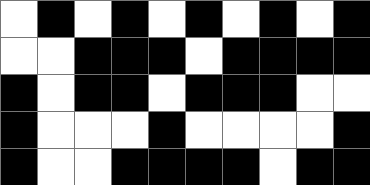[["white", "black", "white", "black", "white", "black", "white", "black", "white", "black"], ["white", "white", "black", "black", "black", "white", "black", "black", "black", "black"], ["black", "white", "black", "black", "white", "black", "black", "black", "white", "white"], ["black", "white", "white", "white", "black", "white", "white", "white", "white", "black"], ["black", "white", "white", "black", "black", "black", "black", "white", "black", "black"]]